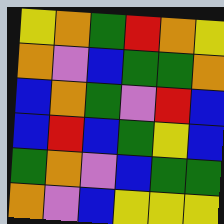[["yellow", "orange", "green", "red", "orange", "yellow"], ["orange", "violet", "blue", "green", "green", "orange"], ["blue", "orange", "green", "violet", "red", "blue"], ["blue", "red", "blue", "green", "yellow", "blue"], ["green", "orange", "violet", "blue", "green", "green"], ["orange", "violet", "blue", "yellow", "yellow", "yellow"]]